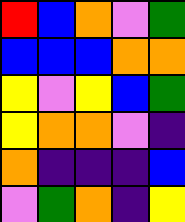[["red", "blue", "orange", "violet", "green"], ["blue", "blue", "blue", "orange", "orange"], ["yellow", "violet", "yellow", "blue", "green"], ["yellow", "orange", "orange", "violet", "indigo"], ["orange", "indigo", "indigo", "indigo", "blue"], ["violet", "green", "orange", "indigo", "yellow"]]